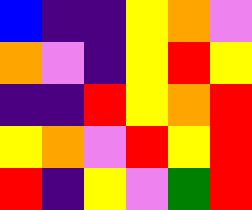[["blue", "indigo", "indigo", "yellow", "orange", "violet"], ["orange", "violet", "indigo", "yellow", "red", "yellow"], ["indigo", "indigo", "red", "yellow", "orange", "red"], ["yellow", "orange", "violet", "red", "yellow", "red"], ["red", "indigo", "yellow", "violet", "green", "red"]]